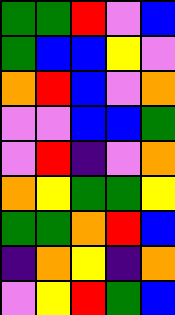[["green", "green", "red", "violet", "blue"], ["green", "blue", "blue", "yellow", "violet"], ["orange", "red", "blue", "violet", "orange"], ["violet", "violet", "blue", "blue", "green"], ["violet", "red", "indigo", "violet", "orange"], ["orange", "yellow", "green", "green", "yellow"], ["green", "green", "orange", "red", "blue"], ["indigo", "orange", "yellow", "indigo", "orange"], ["violet", "yellow", "red", "green", "blue"]]